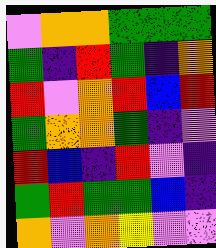[["violet", "orange", "orange", "green", "green", "green"], ["green", "indigo", "red", "green", "indigo", "orange"], ["red", "violet", "orange", "red", "blue", "red"], ["green", "orange", "orange", "green", "indigo", "violet"], ["red", "blue", "indigo", "red", "violet", "indigo"], ["green", "red", "green", "green", "blue", "indigo"], ["orange", "violet", "orange", "yellow", "violet", "violet"]]